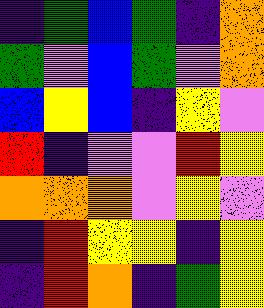[["indigo", "green", "blue", "green", "indigo", "orange"], ["green", "violet", "blue", "green", "violet", "orange"], ["blue", "yellow", "blue", "indigo", "yellow", "violet"], ["red", "indigo", "violet", "violet", "red", "yellow"], ["orange", "orange", "orange", "violet", "yellow", "violet"], ["indigo", "red", "yellow", "yellow", "indigo", "yellow"], ["indigo", "red", "orange", "indigo", "green", "yellow"]]